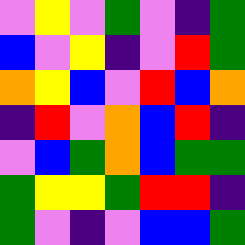[["violet", "yellow", "violet", "green", "violet", "indigo", "green"], ["blue", "violet", "yellow", "indigo", "violet", "red", "green"], ["orange", "yellow", "blue", "violet", "red", "blue", "orange"], ["indigo", "red", "violet", "orange", "blue", "red", "indigo"], ["violet", "blue", "green", "orange", "blue", "green", "green"], ["green", "yellow", "yellow", "green", "red", "red", "indigo"], ["green", "violet", "indigo", "violet", "blue", "blue", "green"]]